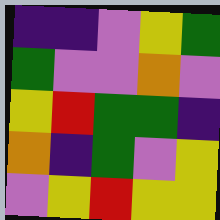[["indigo", "indigo", "violet", "yellow", "green"], ["green", "violet", "violet", "orange", "violet"], ["yellow", "red", "green", "green", "indigo"], ["orange", "indigo", "green", "violet", "yellow"], ["violet", "yellow", "red", "yellow", "yellow"]]